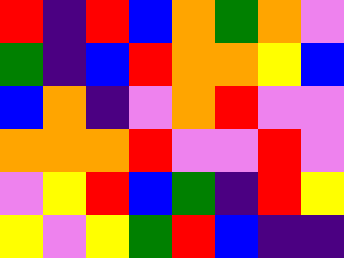[["red", "indigo", "red", "blue", "orange", "green", "orange", "violet"], ["green", "indigo", "blue", "red", "orange", "orange", "yellow", "blue"], ["blue", "orange", "indigo", "violet", "orange", "red", "violet", "violet"], ["orange", "orange", "orange", "red", "violet", "violet", "red", "violet"], ["violet", "yellow", "red", "blue", "green", "indigo", "red", "yellow"], ["yellow", "violet", "yellow", "green", "red", "blue", "indigo", "indigo"]]